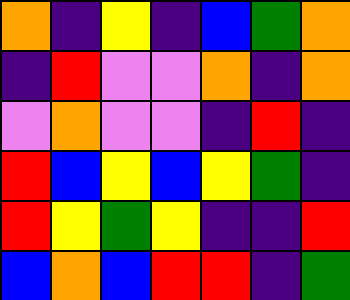[["orange", "indigo", "yellow", "indigo", "blue", "green", "orange"], ["indigo", "red", "violet", "violet", "orange", "indigo", "orange"], ["violet", "orange", "violet", "violet", "indigo", "red", "indigo"], ["red", "blue", "yellow", "blue", "yellow", "green", "indigo"], ["red", "yellow", "green", "yellow", "indigo", "indigo", "red"], ["blue", "orange", "blue", "red", "red", "indigo", "green"]]